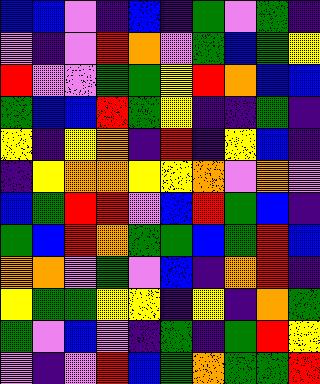[["blue", "blue", "violet", "indigo", "blue", "indigo", "green", "violet", "green", "indigo"], ["violet", "indigo", "violet", "red", "orange", "violet", "green", "blue", "green", "yellow"], ["red", "violet", "violet", "green", "green", "yellow", "red", "orange", "blue", "blue"], ["green", "blue", "blue", "red", "green", "yellow", "indigo", "indigo", "green", "indigo"], ["yellow", "indigo", "yellow", "orange", "indigo", "red", "indigo", "yellow", "blue", "indigo"], ["indigo", "yellow", "orange", "orange", "yellow", "yellow", "orange", "violet", "orange", "violet"], ["blue", "green", "red", "red", "violet", "blue", "red", "green", "blue", "indigo"], ["green", "blue", "red", "orange", "green", "green", "blue", "green", "red", "blue"], ["orange", "orange", "violet", "green", "violet", "blue", "indigo", "orange", "red", "indigo"], ["yellow", "green", "green", "yellow", "yellow", "indigo", "yellow", "indigo", "orange", "green"], ["green", "violet", "blue", "violet", "indigo", "green", "indigo", "green", "red", "yellow"], ["violet", "indigo", "violet", "red", "blue", "green", "orange", "green", "green", "red"]]